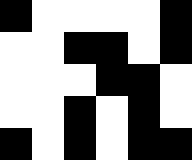[["black", "white", "white", "white", "white", "black"], ["white", "white", "black", "black", "white", "black"], ["white", "white", "white", "black", "black", "white"], ["white", "white", "black", "white", "black", "white"], ["black", "white", "black", "white", "black", "black"]]